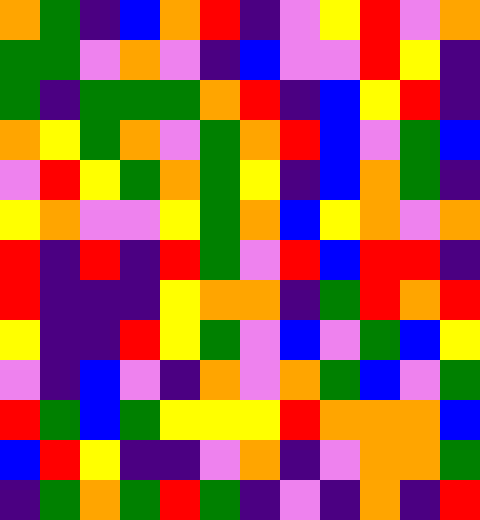[["orange", "green", "indigo", "blue", "orange", "red", "indigo", "violet", "yellow", "red", "violet", "orange"], ["green", "green", "violet", "orange", "violet", "indigo", "blue", "violet", "violet", "red", "yellow", "indigo"], ["green", "indigo", "green", "green", "green", "orange", "red", "indigo", "blue", "yellow", "red", "indigo"], ["orange", "yellow", "green", "orange", "violet", "green", "orange", "red", "blue", "violet", "green", "blue"], ["violet", "red", "yellow", "green", "orange", "green", "yellow", "indigo", "blue", "orange", "green", "indigo"], ["yellow", "orange", "violet", "violet", "yellow", "green", "orange", "blue", "yellow", "orange", "violet", "orange"], ["red", "indigo", "red", "indigo", "red", "green", "violet", "red", "blue", "red", "red", "indigo"], ["red", "indigo", "indigo", "indigo", "yellow", "orange", "orange", "indigo", "green", "red", "orange", "red"], ["yellow", "indigo", "indigo", "red", "yellow", "green", "violet", "blue", "violet", "green", "blue", "yellow"], ["violet", "indigo", "blue", "violet", "indigo", "orange", "violet", "orange", "green", "blue", "violet", "green"], ["red", "green", "blue", "green", "yellow", "yellow", "yellow", "red", "orange", "orange", "orange", "blue"], ["blue", "red", "yellow", "indigo", "indigo", "violet", "orange", "indigo", "violet", "orange", "orange", "green"], ["indigo", "green", "orange", "green", "red", "green", "indigo", "violet", "indigo", "orange", "indigo", "red"]]